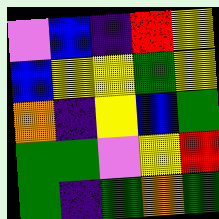[["violet", "blue", "indigo", "red", "yellow"], ["blue", "yellow", "yellow", "green", "yellow"], ["orange", "indigo", "yellow", "blue", "green"], ["green", "green", "violet", "yellow", "red"], ["green", "indigo", "green", "orange", "green"]]